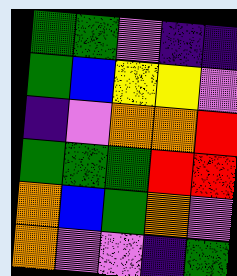[["green", "green", "violet", "indigo", "indigo"], ["green", "blue", "yellow", "yellow", "violet"], ["indigo", "violet", "orange", "orange", "red"], ["green", "green", "green", "red", "red"], ["orange", "blue", "green", "orange", "violet"], ["orange", "violet", "violet", "indigo", "green"]]